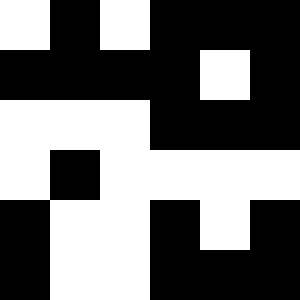[["white", "black", "white", "black", "black", "black"], ["black", "black", "black", "black", "white", "black"], ["white", "white", "white", "black", "black", "black"], ["white", "black", "white", "white", "white", "white"], ["black", "white", "white", "black", "white", "black"], ["black", "white", "white", "black", "black", "black"]]